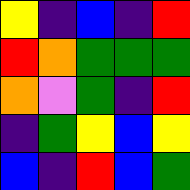[["yellow", "indigo", "blue", "indigo", "red"], ["red", "orange", "green", "green", "green"], ["orange", "violet", "green", "indigo", "red"], ["indigo", "green", "yellow", "blue", "yellow"], ["blue", "indigo", "red", "blue", "green"]]